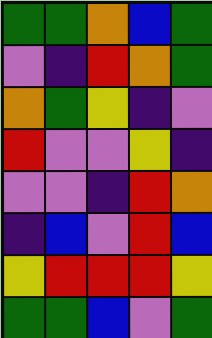[["green", "green", "orange", "blue", "green"], ["violet", "indigo", "red", "orange", "green"], ["orange", "green", "yellow", "indigo", "violet"], ["red", "violet", "violet", "yellow", "indigo"], ["violet", "violet", "indigo", "red", "orange"], ["indigo", "blue", "violet", "red", "blue"], ["yellow", "red", "red", "red", "yellow"], ["green", "green", "blue", "violet", "green"]]